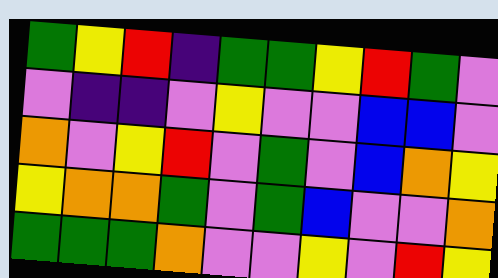[["green", "yellow", "red", "indigo", "green", "green", "yellow", "red", "green", "violet"], ["violet", "indigo", "indigo", "violet", "yellow", "violet", "violet", "blue", "blue", "violet"], ["orange", "violet", "yellow", "red", "violet", "green", "violet", "blue", "orange", "yellow"], ["yellow", "orange", "orange", "green", "violet", "green", "blue", "violet", "violet", "orange"], ["green", "green", "green", "orange", "violet", "violet", "yellow", "violet", "red", "yellow"]]